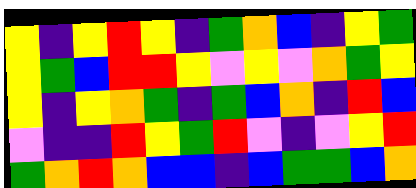[["yellow", "indigo", "yellow", "red", "yellow", "indigo", "green", "orange", "blue", "indigo", "yellow", "green"], ["yellow", "green", "blue", "red", "red", "yellow", "violet", "yellow", "violet", "orange", "green", "yellow"], ["yellow", "indigo", "yellow", "orange", "green", "indigo", "green", "blue", "orange", "indigo", "red", "blue"], ["violet", "indigo", "indigo", "red", "yellow", "green", "red", "violet", "indigo", "violet", "yellow", "red"], ["green", "orange", "red", "orange", "blue", "blue", "indigo", "blue", "green", "green", "blue", "orange"]]